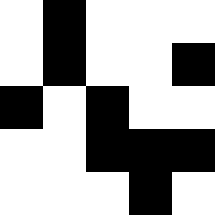[["white", "black", "white", "white", "white"], ["white", "black", "white", "white", "black"], ["black", "white", "black", "white", "white"], ["white", "white", "black", "black", "black"], ["white", "white", "white", "black", "white"]]